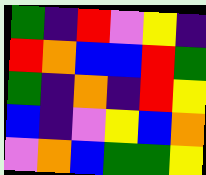[["green", "indigo", "red", "violet", "yellow", "indigo"], ["red", "orange", "blue", "blue", "red", "green"], ["green", "indigo", "orange", "indigo", "red", "yellow"], ["blue", "indigo", "violet", "yellow", "blue", "orange"], ["violet", "orange", "blue", "green", "green", "yellow"]]